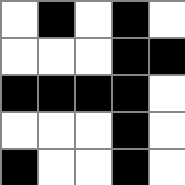[["white", "black", "white", "black", "white"], ["white", "white", "white", "black", "black"], ["black", "black", "black", "black", "white"], ["white", "white", "white", "black", "white"], ["black", "white", "white", "black", "white"]]